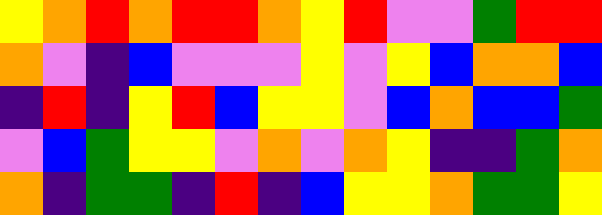[["yellow", "orange", "red", "orange", "red", "red", "orange", "yellow", "red", "violet", "violet", "green", "red", "red"], ["orange", "violet", "indigo", "blue", "violet", "violet", "violet", "yellow", "violet", "yellow", "blue", "orange", "orange", "blue"], ["indigo", "red", "indigo", "yellow", "red", "blue", "yellow", "yellow", "violet", "blue", "orange", "blue", "blue", "green"], ["violet", "blue", "green", "yellow", "yellow", "violet", "orange", "violet", "orange", "yellow", "indigo", "indigo", "green", "orange"], ["orange", "indigo", "green", "green", "indigo", "red", "indigo", "blue", "yellow", "yellow", "orange", "green", "green", "yellow"]]